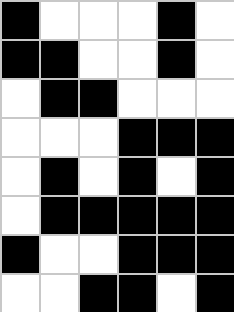[["black", "white", "white", "white", "black", "white"], ["black", "black", "white", "white", "black", "white"], ["white", "black", "black", "white", "white", "white"], ["white", "white", "white", "black", "black", "black"], ["white", "black", "white", "black", "white", "black"], ["white", "black", "black", "black", "black", "black"], ["black", "white", "white", "black", "black", "black"], ["white", "white", "black", "black", "white", "black"]]